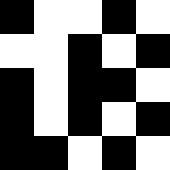[["black", "white", "white", "black", "white"], ["white", "white", "black", "white", "black"], ["black", "white", "black", "black", "white"], ["black", "white", "black", "white", "black"], ["black", "black", "white", "black", "white"]]